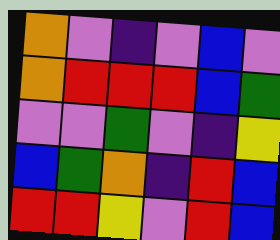[["orange", "violet", "indigo", "violet", "blue", "violet"], ["orange", "red", "red", "red", "blue", "green"], ["violet", "violet", "green", "violet", "indigo", "yellow"], ["blue", "green", "orange", "indigo", "red", "blue"], ["red", "red", "yellow", "violet", "red", "blue"]]